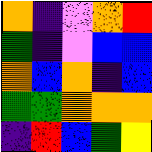[["orange", "indigo", "violet", "orange", "red"], ["green", "indigo", "violet", "blue", "blue"], ["orange", "blue", "orange", "indigo", "blue"], ["green", "green", "orange", "orange", "orange"], ["indigo", "red", "blue", "green", "yellow"]]